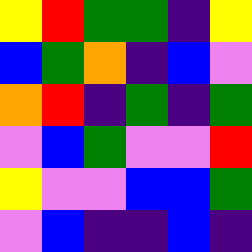[["yellow", "red", "green", "green", "indigo", "yellow"], ["blue", "green", "orange", "indigo", "blue", "violet"], ["orange", "red", "indigo", "green", "indigo", "green"], ["violet", "blue", "green", "violet", "violet", "red"], ["yellow", "violet", "violet", "blue", "blue", "green"], ["violet", "blue", "indigo", "indigo", "blue", "indigo"]]